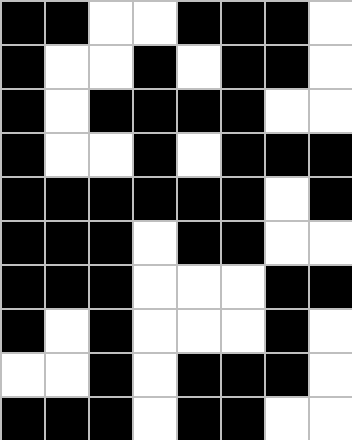[["black", "black", "white", "white", "black", "black", "black", "white"], ["black", "white", "white", "black", "white", "black", "black", "white"], ["black", "white", "black", "black", "black", "black", "white", "white"], ["black", "white", "white", "black", "white", "black", "black", "black"], ["black", "black", "black", "black", "black", "black", "white", "black"], ["black", "black", "black", "white", "black", "black", "white", "white"], ["black", "black", "black", "white", "white", "white", "black", "black"], ["black", "white", "black", "white", "white", "white", "black", "white"], ["white", "white", "black", "white", "black", "black", "black", "white"], ["black", "black", "black", "white", "black", "black", "white", "white"]]